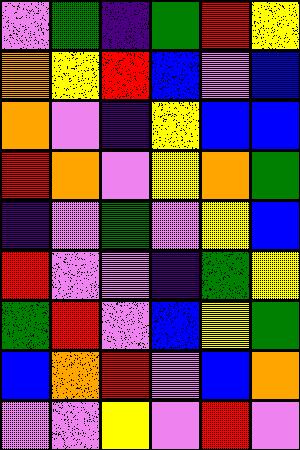[["violet", "green", "indigo", "green", "red", "yellow"], ["orange", "yellow", "red", "blue", "violet", "blue"], ["orange", "violet", "indigo", "yellow", "blue", "blue"], ["red", "orange", "violet", "yellow", "orange", "green"], ["indigo", "violet", "green", "violet", "yellow", "blue"], ["red", "violet", "violet", "indigo", "green", "yellow"], ["green", "red", "violet", "blue", "yellow", "green"], ["blue", "orange", "red", "violet", "blue", "orange"], ["violet", "violet", "yellow", "violet", "red", "violet"]]